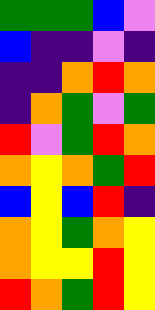[["green", "green", "green", "blue", "violet"], ["blue", "indigo", "indigo", "violet", "indigo"], ["indigo", "indigo", "orange", "red", "orange"], ["indigo", "orange", "green", "violet", "green"], ["red", "violet", "green", "red", "orange"], ["orange", "yellow", "orange", "green", "red"], ["blue", "yellow", "blue", "red", "indigo"], ["orange", "yellow", "green", "orange", "yellow"], ["orange", "yellow", "yellow", "red", "yellow"], ["red", "orange", "green", "red", "yellow"]]